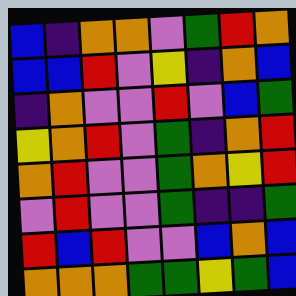[["blue", "indigo", "orange", "orange", "violet", "green", "red", "orange"], ["blue", "blue", "red", "violet", "yellow", "indigo", "orange", "blue"], ["indigo", "orange", "violet", "violet", "red", "violet", "blue", "green"], ["yellow", "orange", "red", "violet", "green", "indigo", "orange", "red"], ["orange", "red", "violet", "violet", "green", "orange", "yellow", "red"], ["violet", "red", "violet", "violet", "green", "indigo", "indigo", "green"], ["red", "blue", "red", "violet", "violet", "blue", "orange", "blue"], ["orange", "orange", "orange", "green", "green", "yellow", "green", "blue"]]